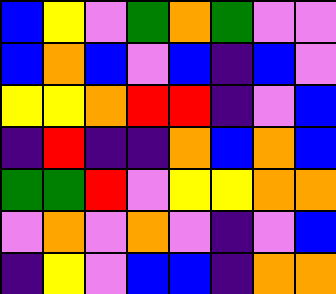[["blue", "yellow", "violet", "green", "orange", "green", "violet", "violet"], ["blue", "orange", "blue", "violet", "blue", "indigo", "blue", "violet"], ["yellow", "yellow", "orange", "red", "red", "indigo", "violet", "blue"], ["indigo", "red", "indigo", "indigo", "orange", "blue", "orange", "blue"], ["green", "green", "red", "violet", "yellow", "yellow", "orange", "orange"], ["violet", "orange", "violet", "orange", "violet", "indigo", "violet", "blue"], ["indigo", "yellow", "violet", "blue", "blue", "indigo", "orange", "orange"]]